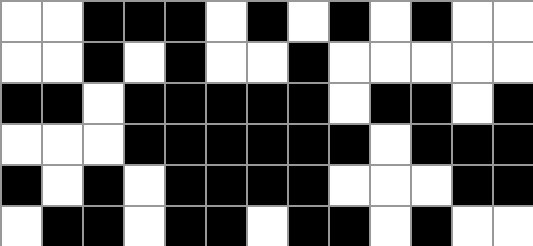[["white", "white", "black", "black", "black", "white", "black", "white", "black", "white", "black", "white", "white"], ["white", "white", "black", "white", "black", "white", "white", "black", "white", "white", "white", "white", "white"], ["black", "black", "white", "black", "black", "black", "black", "black", "white", "black", "black", "white", "black"], ["white", "white", "white", "black", "black", "black", "black", "black", "black", "white", "black", "black", "black"], ["black", "white", "black", "white", "black", "black", "black", "black", "white", "white", "white", "black", "black"], ["white", "black", "black", "white", "black", "black", "white", "black", "black", "white", "black", "white", "white"]]